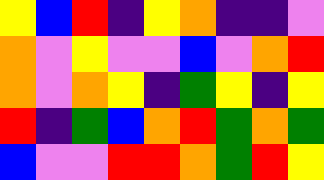[["yellow", "blue", "red", "indigo", "yellow", "orange", "indigo", "indigo", "violet"], ["orange", "violet", "yellow", "violet", "violet", "blue", "violet", "orange", "red"], ["orange", "violet", "orange", "yellow", "indigo", "green", "yellow", "indigo", "yellow"], ["red", "indigo", "green", "blue", "orange", "red", "green", "orange", "green"], ["blue", "violet", "violet", "red", "red", "orange", "green", "red", "yellow"]]